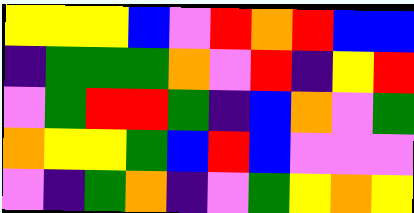[["yellow", "yellow", "yellow", "blue", "violet", "red", "orange", "red", "blue", "blue"], ["indigo", "green", "green", "green", "orange", "violet", "red", "indigo", "yellow", "red"], ["violet", "green", "red", "red", "green", "indigo", "blue", "orange", "violet", "green"], ["orange", "yellow", "yellow", "green", "blue", "red", "blue", "violet", "violet", "violet"], ["violet", "indigo", "green", "orange", "indigo", "violet", "green", "yellow", "orange", "yellow"]]